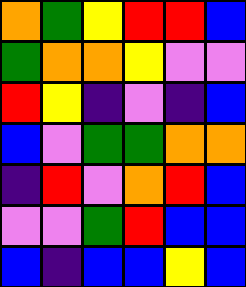[["orange", "green", "yellow", "red", "red", "blue"], ["green", "orange", "orange", "yellow", "violet", "violet"], ["red", "yellow", "indigo", "violet", "indigo", "blue"], ["blue", "violet", "green", "green", "orange", "orange"], ["indigo", "red", "violet", "orange", "red", "blue"], ["violet", "violet", "green", "red", "blue", "blue"], ["blue", "indigo", "blue", "blue", "yellow", "blue"]]